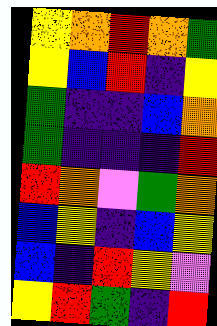[["yellow", "orange", "red", "orange", "green"], ["yellow", "blue", "red", "indigo", "yellow"], ["green", "indigo", "indigo", "blue", "orange"], ["green", "indigo", "indigo", "indigo", "red"], ["red", "orange", "violet", "green", "orange"], ["blue", "yellow", "indigo", "blue", "yellow"], ["blue", "indigo", "red", "yellow", "violet"], ["yellow", "red", "green", "indigo", "red"]]